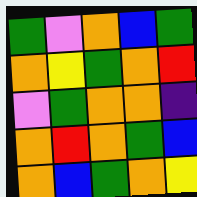[["green", "violet", "orange", "blue", "green"], ["orange", "yellow", "green", "orange", "red"], ["violet", "green", "orange", "orange", "indigo"], ["orange", "red", "orange", "green", "blue"], ["orange", "blue", "green", "orange", "yellow"]]